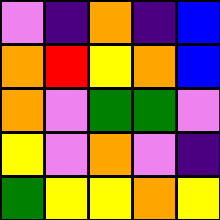[["violet", "indigo", "orange", "indigo", "blue"], ["orange", "red", "yellow", "orange", "blue"], ["orange", "violet", "green", "green", "violet"], ["yellow", "violet", "orange", "violet", "indigo"], ["green", "yellow", "yellow", "orange", "yellow"]]